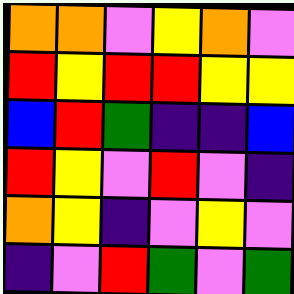[["orange", "orange", "violet", "yellow", "orange", "violet"], ["red", "yellow", "red", "red", "yellow", "yellow"], ["blue", "red", "green", "indigo", "indigo", "blue"], ["red", "yellow", "violet", "red", "violet", "indigo"], ["orange", "yellow", "indigo", "violet", "yellow", "violet"], ["indigo", "violet", "red", "green", "violet", "green"]]